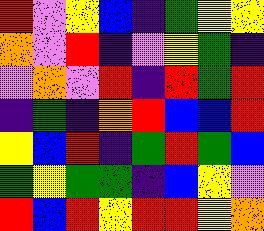[["red", "violet", "yellow", "blue", "indigo", "green", "yellow", "yellow"], ["orange", "violet", "red", "indigo", "violet", "yellow", "green", "indigo"], ["violet", "orange", "violet", "red", "indigo", "red", "green", "red"], ["indigo", "green", "indigo", "orange", "red", "blue", "blue", "red"], ["yellow", "blue", "red", "indigo", "green", "red", "green", "blue"], ["green", "yellow", "green", "green", "indigo", "blue", "yellow", "violet"], ["red", "blue", "red", "yellow", "red", "red", "yellow", "orange"]]